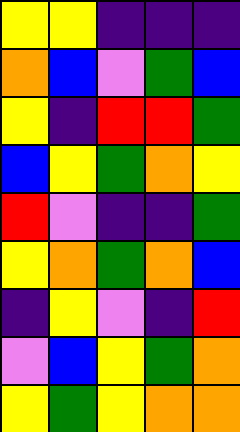[["yellow", "yellow", "indigo", "indigo", "indigo"], ["orange", "blue", "violet", "green", "blue"], ["yellow", "indigo", "red", "red", "green"], ["blue", "yellow", "green", "orange", "yellow"], ["red", "violet", "indigo", "indigo", "green"], ["yellow", "orange", "green", "orange", "blue"], ["indigo", "yellow", "violet", "indigo", "red"], ["violet", "blue", "yellow", "green", "orange"], ["yellow", "green", "yellow", "orange", "orange"]]